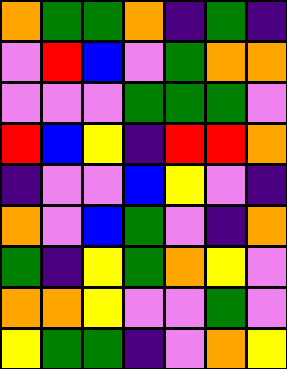[["orange", "green", "green", "orange", "indigo", "green", "indigo"], ["violet", "red", "blue", "violet", "green", "orange", "orange"], ["violet", "violet", "violet", "green", "green", "green", "violet"], ["red", "blue", "yellow", "indigo", "red", "red", "orange"], ["indigo", "violet", "violet", "blue", "yellow", "violet", "indigo"], ["orange", "violet", "blue", "green", "violet", "indigo", "orange"], ["green", "indigo", "yellow", "green", "orange", "yellow", "violet"], ["orange", "orange", "yellow", "violet", "violet", "green", "violet"], ["yellow", "green", "green", "indigo", "violet", "orange", "yellow"]]